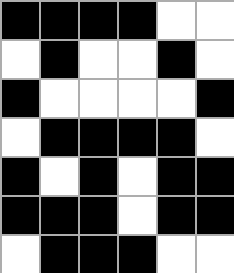[["black", "black", "black", "black", "white", "white"], ["white", "black", "white", "white", "black", "white"], ["black", "white", "white", "white", "white", "black"], ["white", "black", "black", "black", "black", "white"], ["black", "white", "black", "white", "black", "black"], ["black", "black", "black", "white", "black", "black"], ["white", "black", "black", "black", "white", "white"]]